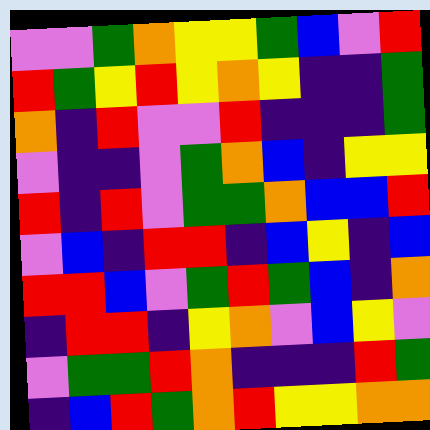[["violet", "violet", "green", "orange", "yellow", "yellow", "green", "blue", "violet", "red"], ["red", "green", "yellow", "red", "yellow", "orange", "yellow", "indigo", "indigo", "green"], ["orange", "indigo", "red", "violet", "violet", "red", "indigo", "indigo", "indigo", "green"], ["violet", "indigo", "indigo", "violet", "green", "orange", "blue", "indigo", "yellow", "yellow"], ["red", "indigo", "red", "violet", "green", "green", "orange", "blue", "blue", "red"], ["violet", "blue", "indigo", "red", "red", "indigo", "blue", "yellow", "indigo", "blue"], ["red", "red", "blue", "violet", "green", "red", "green", "blue", "indigo", "orange"], ["indigo", "red", "red", "indigo", "yellow", "orange", "violet", "blue", "yellow", "violet"], ["violet", "green", "green", "red", "orange", "indigo", "indigo", "indigo", "red", "green"], ["indigo", "blue", "red", "green", "orange", "red", "yellow", "yellow", "orange", "orange"]]